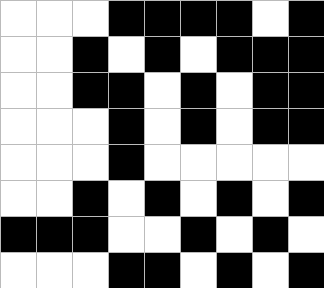[["white", "white", "white", "black", "black", "black", "black", "white", "black"], ["white", "white", "black", "white", "black", "white", "black", "black", "black"], ["white", "white", "black", "black", "white", "black", "white", "black", "black"], ["white", "white", "white", "black", "white", "black", "white", "black", "black"], ["white", "white", "white", "black", "white", "white", "white", "white", "white"], ["white", "white", "black", "white", "black", "white", "black", "white", "black"], ["black", "black", "black", "white", "white", "black", "white", "black", "white"], ["white", "white", "white", "black", "black", "white", "black", "white", "black"]]